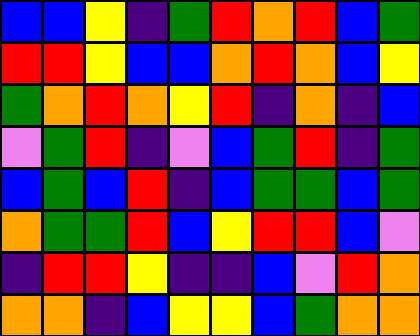[["blue", "blue", "yellow", "indigo", "green", "red", "orange", "red", "blue", "green"], ["red", "red", "yellow", "blue", "blue", "orange", "red", "orange", "blue", "yellow"], ["green", "orange", "red", "orange", "yellow", "red", "indigo", "orange", "indigo", "blue"], ["violet", "green", "red", "indigo", "violet", "blue", "green", "red", "indigo", "green"], ["blue", "green", "blue", "red", "indigo", "blue", "green", "green", "blue", "green"], ["orange", "green", "green", "red", "blue", "yellow", "red", "red", "blue", "violet"], ["indigo", "red", "red", "yellow", "indigo", "indigo", "blue", "violet", "red", "orange"], ["orange", "orange", "indigo", "blue", "yellow", "yellow", "blue", "green", "orange", "orange"]]